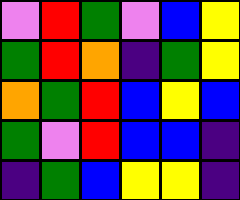[["violet", "red", "green", "violet", "blue", "yellow"], ["green", "red", "orange", "indigo", "green", "yellow"], ["orange", "green", "red", "blue", "yellow", "blue"], ["green", "violet", "red", "blue", "blue", "indigo"], ["indigo", "green", "blue", "yellow", "yellow", "indigo"]]